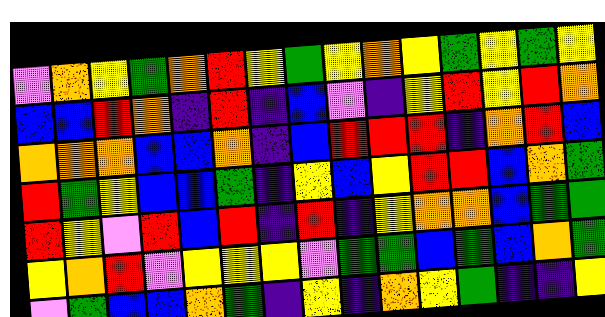[["violet", "orange", "yellow", "green", "orange", "red", "yellow", "green", "yellow", "orange", "yellow", "green", "yellow", "green", "yellow"], ["blue", "blue", "red", "orange", "indigo", "red", "indigo", "blue", "violet", "indigo", "yellow", "red", "yellow", "red", "orange"], ["orange", "orange", "orange", "blue", "blue", "orange", "indigo", "blue", "red", "red", "red", "indigo", "orange", "red", "blue"], ["red", "green", "yellow", "blue", "blue", "green", "indigo", "yellow", "blue", "yellow", "red", "red", "blue", "orange", "green"], ["red", "yellow", "violet", "red", "blue", "red", "indigo", "red", "indigo", "yellow", "orange", "orange", "blue", "green", "green"], ["yellow", "orange", "red", "violet", "yellow", "yellow", "yellow", "violet", "green", "green", "blue", "green", "blue", "orange", "green"], ["violet", "green", "blue", "blue", "orange", "green", "indigo", "yellow", "indigo", "orange", "yellow", "green", "indigo", "indigo", "yellow"]]